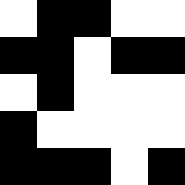[["white", "black", "black", "white", "white"], ["black", "black", "white", "black", "black"], ["white", "black", "white", "white", "white"], ["black", "white", "white", "white", "white"], ["black", "black", "black", "white", "black"]]